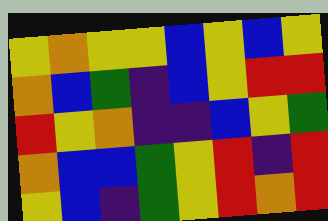[["yellow", "orange", "yellow", "yellow", "blue", "yellow", "blue", "yellow"], ["orange", "blue", "green", "indigo", "blue", "yellow", "red", "red"], ["red", "yellow", "orange", "indigo", "indigo", "blue", "yellow", "green"], ["orange", "blue", "blue", "green", "yellow", "red", "indigo", "red"], ["yellow", "blue", "indigo", "green", "yellow", "red", "orange", "red"]]